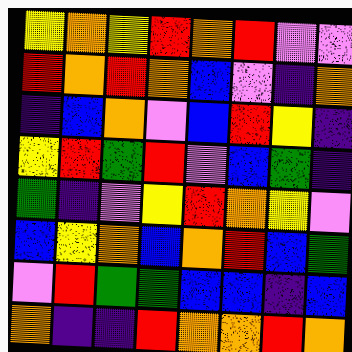[["yellow", "orange", "yellow", "red", "orange", "red", "violet", "violet"], ["red", "orange", "red", "orange", "blue", "violet", "indigo", "orange"], ["indigo", "blue", "orange", "violet", "blue", "red", "yellow", "indigo"], ["yellow", "red", "green", "red", "violet", "blue", "green", "indigo"], ["green", "indigo", "violet", "yellow", "red", "orange", "yellow", "violet"], ["blue", "yellow", "orange", "blue", "orange", "red", "blue", "green"], ["violet", "red", "green", "green", "blue", "blue", "indigo", "blue"], ["orange", "indigo", "indigo", "red", "orange", "orange", "red", "orange"]]